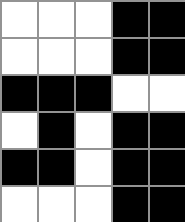[["white", "white", "white", "black", "black"], ["white", "white", "white", "black", "black"], ["black", "black", "black", "white", "white"], ["white", "black", "white", "black", "black"], ["black", "black", "white", "black", "black"], ["white", "white", "white", "black", "black"]]